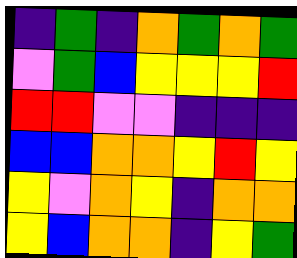[["indigo", "green", "indigo", "orange", "green", "orange", "green"], ["violet", "green", "blue", "yellow", "yellow", "yellow", "red"], ["red", "red", "violet", "violet", "indigo", "indigo", "indigo"], ["blue", "blue", "orange", "orange", "yellow", "red", "yellow"], ["yellow", "violet", "orange", "yellow", "indigo", "orange", "orange"], ["yellow", "blue", "orange", "orange", "indigo", "yellow", "green"]]